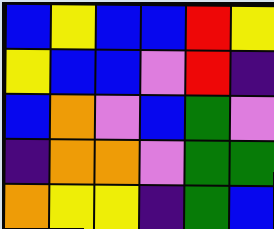[["blue", "yellow", "blue", "blue", "red", "yellow"], ["yellow", "blue", "blue", "violet", "red", "indigo"], ["blue", "orange", "violet", "blue", "green", "violet"], ["indigo", "orange", "orange", "violet", "green", "green"], ["orange", "yellow", "yellow", "indigo", "green", "blue"]]